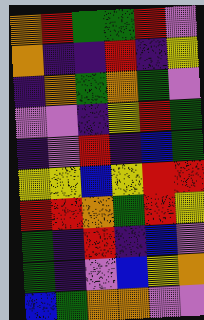[["orange", "red", "green", "green", "red", "violet"], ["orange", "indigo", "indigo", "red", "indigo", "yellow"], ["indigo", "orange", "green", "orange", "green", "violet"], ["violet", "violet", "indigo", "yellow", "red", "green"], ["indigo", "violet", "red", "indigo", "blue", "green"], ["yellow", "yellow", "blue", "yellow", "red", "red"], ["red", "red", "orange", "green", "red", "yellow"], ["green", "indigo", "red", "indigo", "blue", "violet"], ["green", "indigo", "violet", "blue", "yellow", "orange"], ["blue", "green", "orange", "orange", "violet", "violet"]]